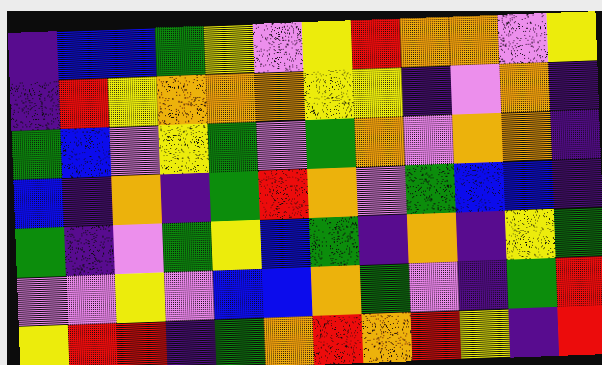[["indigo", "blue", "blue", "green", "yellow", "violet", "yellow", "red", "orange", "orange", "violet", "yellow"], ["indigo", "red", "yellow", "orange", "orange", "orange", "yellow", "yellow", "indigo", "violet", "orange", "indigo"], ["green", "blue", "violet", "yellow", "green", "violet", "green", "orange", "violet", "orange", "orange", "indigo"], ["blue", "indigo", "orange", "indigo", "green", "red", "orange", "violet", "green", "blue", "blue", "indigo"], ["green", "indigo", "violet", "green", "yellow", "blue", "green", "indigo", "orange", "indigo", "yellow", "green"], ["violet", "violet", "yellow", "violet", "blue", "blue", "orange", "green", "violet", "indigo", "green", "red"], ["yellow", "red", "red", "indigo", "green", "orange", "red", "orange", "red", "yellow", "indigo", "red"]]